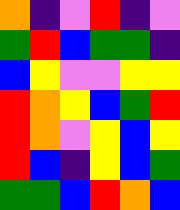[["orange", "indigo", "violet", "red", "indigo", "violet"], ["green", "red", "blue", "green", "green", "indigo"], ["blue", "yellow", "violet", "violet", "yellow", "yellow"], ["red", "orange", "yellow", "blue", "green", "red"], ["red", "orange", "violet", "yellow", "blue", "yellow"], ["red", "blue", "indigo", "yellow", "blue", "green"], ["green", "green", "blue", "red", "orange", "blue"]]